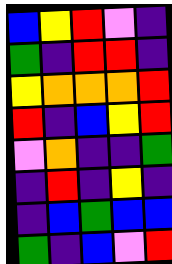[["blue", "yellow", "red", "violet", "indigo"], ["green", "indigo", "red", "red", "indigo"], ["yellow", "orange", "orange", "orange", "red"], ["red", "indigo", "blue", "yellow", "red"], ["violet", "orange", "indigo", "indigo", "green"], ["indigo", "red", "indigo", "yellow", "indigo"], ["indigo", "blue", "green", "blue", "blue"], ["green", "indigo", "blue", "violet", "red"]]